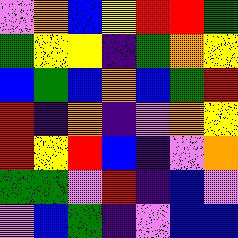[["violet", "orange", "blue", "yellow", "red", "red", "green"], ["green", "yellow", "yellow", "indigo", "green", "orange", "yellow"], ["blue", "green", "blue", "orange", "blue", "green", "red"], ["red", "indigo", "orange", "indigo", "violet", "orange", "yellow"], ["red", "yellow", "red", "blue", "indigo", "violet", "orange"], ["green", "green", "violet", "red", "indigo", "blue", "violet"], ["violet", "blue", "green", "indigo", "violet", "blue", "blue"]]